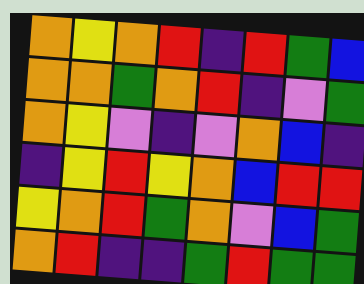[["orange", "yellow", "orange", "red", "indigo", "red", "green", "blue"], ["orange", "orange", "green", "orange", "red", "indigo", "violet", "green"], ["orange", "yellow", "violet", "indigo", "violet", "orange", "blue", "indigo"], ["indigo", "yellow", "red", "yellow", "orange", "blue", "red", "red"], ["yellow", "orange", "red", "green", "orange", "violet", "blue", "green"], ["orange", "red", "indigo", "indigo", "green", "red", "green", "green"]]